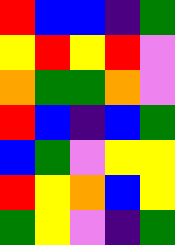[["red", "blue", "blue", "indigo", "green"], ["yellow", "red", "yellow", "red", "violet"], ["orange", "green", "green", "orange", "violet"], ["red", "blue", "indigo", "blue", "green"], ["blue", "green", "violet", "yellow", "yellow"], ["red", "yellow", "orange", "blue", "yellow"], ["green", "yellow", "violet", "indigo", "green"]]